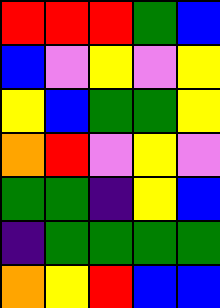[["red", "red", "red", "green", "blue"], ["blue", "violet", "yellow", "violet", "yellow"], ["yellow", "blue", "green", "green", "yellow"], ["orange", "red", "violet", "yellow", "violet"], ["green", "green", "indigo", "yellow", "blue"], ["indigo", "green", "green", "green", "green"], ["orange", "yellow", "red", "blue", "blue"]]